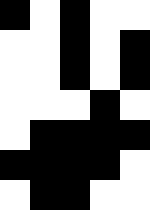[["black", "white", "black", "white", "white"], ["white", "white", "black", "white", "black"], ["white", "white", "black", "white", "black"], ["white", "white", "white", "black", "white"], ["white", "black", "black", "black", "black"], ["black", "black", "black", "black", "white"], ["white", "black", "black", "white", "white"]]